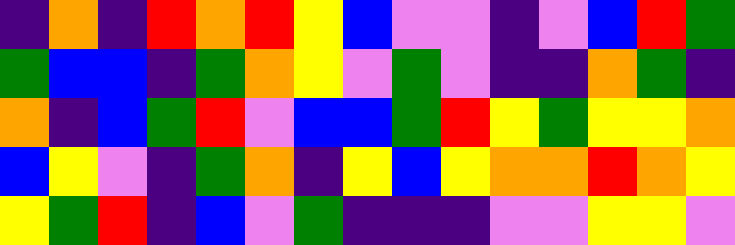[["indigo", "orange", "indigo", "red", "orange", "red", "yellow", "blue", "violet", "violet", "indigo", "violet", "blue", "red", "green"], ["green", "blue", "blue", "indigo", "green", "orange", "yellow", "violet", "green", "violet", "indigo", "indigo", "orange", "green", "indigo"], ["orange", "indigo", "blue", "green", "red", "violet", "blue", "blue", "green", "red", "yellow", "green", "yellow", "yellow", "orange"], ["blue", "yellow", "violet", "indigo", "green", "orange", "indigo", "yellow", "blue", "yellow", "orange", "orange", "red", "orange", "yellow"], ["yellow", "green", "red", "indigo", "blue", "violet", "green", "indigo", "indigo", "indigo", "violet", "violet", "yellow", "yellow", "violet"]]